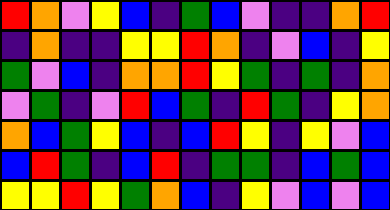[["red", "orange", "violet", "yellow", "blue", "indigo", "green", "blue", "violet", "indigo", "indigo", "orange", "red"], ["indigo", "orange", "indigo", "indigo", "yellow", "yellow", "red", "orange", "indigo", "violet", "blue", "indigo", "yellow"], ["green", "violet", "blue", "indigo", "orange", "orange", "red", "yellow", "green", "indigo", "green", "indigo", "orange"], ["violet", "green", "indigo", "violet", "red", "blue", "green", "indigo", "red", "green", "indigo", "yellow", "orange"], ["orange", "blue", "green", "yellow", "blue", "indigo", "blue", "red", "yellow", "indigo", "yellow", "violet", "blue"], ["blue", "red", "green", "indigo", "blue", "red", "indigo", "green", "green", "indigo", "blue", "green", "blue"], ["yellow", "yellow", "red", "yellow", "green", "orange", "blue", "indigo", "yellow", "violet", "blue", "violet", "blue"]]